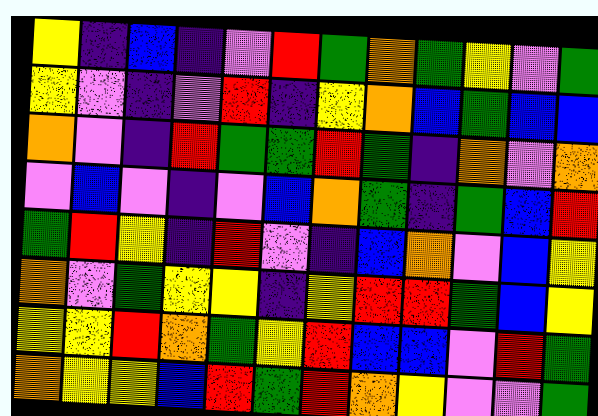[["yellow", "indigo", "blue", "indigo", "violet", "red", "green", "orange", "green", "yellow", "violet", "green"], ["yellow", "violet", "indigo", "violet", "red", "indigo", "yellow", "orange", "blue", "green", "blue", "blue"], ["orange", "violet", "indigo", "red", "green", "green", "red", "green", "indigo", "orange", "violet", "orange"], ["violet", "blue", "violet", "indigo", "violet", "blue", "orange", "green", "indigo", "green", "blue", "red"], ["green", "red", "yellow", "indigo", "red", "violet", "indigo", "blue", "orange", "violet", "blue", "yellow"], ["orange", "violet", "green", "yellow", "yellow", "indigo", "yellow", "red", "red", "green", "blue", "yellow"], ["yellow", "yellow", "red", "orange", "green", "yellow", "red", "blue", "blue", "violet", "red", "green"], ["orange", "yellow", "yellow", "blue", "red", "green", "red", "orange", "yellow", "violet", "violet", "green"]]